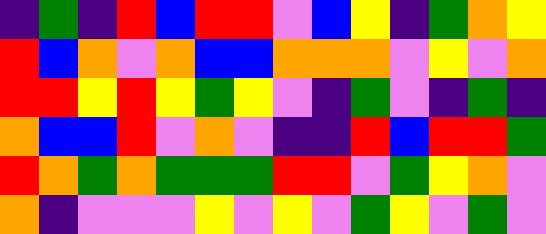[["indigo", "green", "indigo", "red", "blue", "red", "red", "violet", "blue", "yellow", "indigo", "green", "orange", "yellow"], ["red", "blue", "orange", "violet", "orange", "blue", "blue", "orange", "orange", "orange", "violet", "yellow", "violet", "orange"], ["red", "red", "yellow", "red", "yellow", "green", "yellow", "violet", "indigo", "green", "violet", "indigo", "green", "indigo"], ["orange", "blue", "blue", "red", "violet", "orange", "violet", "indigo", "indigo", "red", "blue", "red", "red", "green"], ["red", "orange", "green", "orange", "green", "green", "green", "red", "red", "violet", "green", "yellow", "orange", "violet"], ["orange", "indigo", "violet", "violet", "violet", "yellow", "violet", "yellow", "violet", "green", "yellow", "violet", "green", "violet"]]